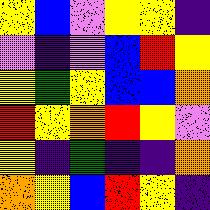[["yellow", "blue", "violet", "yellow", "yellow", "indigo"], ["violet", "indigo", "violet", "blue", "red", "yellow"], ["yellow", "green", "yellow", "blue", "blue", "orange"], ["red", "yellow", "orange", "red", "yellow", "violet"], ["yellow", "indigo", "green", "indigo", "indigo", "orange"], ["orange", "yellow", "blue", "red", "yellow", "indigo"]]